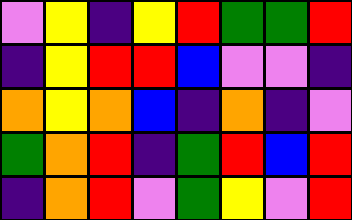[["violet", "yellow", "indigo", "yellow", "red", "green", "green", "red"], ["indigo", "yellow", "red", "red", "blue", "violet", "violet", "indigo"], ["orange", "yellow", "orange", "blue", "indigo", "orange", "indigo", "violet"], ["green", "orange", "red", "indigo", "green", "red", "blue", "red"], ["indigo", "orange", "red", "violet", "green", "yellow", "violet", "red"]]